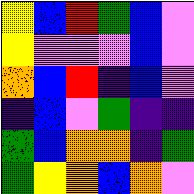[["yellow", "blue", "red", "green", "blue", "violet"], ["yellow", "violet", "violet", "violet", "blue", "violet"], ["orange", "blue", "red", "indigo", "blue", "violet"], ["indigo", "blue", "violet", "green", "indigo", "indigo"], ["green", "blue", "orange", "orange", "indigo", "green"], ["green", "yellow", "orange", "blue", "orange", "violet"]]